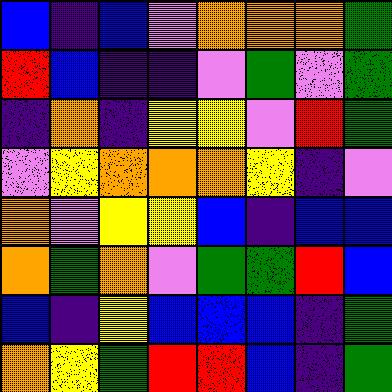[["blue", "indigo", "blue", "violet", "orange", "orange", "orange", "green"], ["red", "blue", "indigo", "indigo", "violet", "green", "violet", "green"], ["indigo", "orange", "indigo", "yellow", "yellow", "violet", "red", "green"], ["violet", "yellow", "orange", "orange", "orange", "yellow", "indigo", "violet"], ["orange", "violet", "yellow", "yellow", "blue", "indigo", "blue", "blue"], ["orange", "green", "orange", "violet", "green", "green", "red", "blue"], ["blue", "indigo", "yellow", "blue", "blue", "blue", "indigo", "green"], ["orange", "yellow", "green", "red", "red", "blue", "indigo", "green"]]